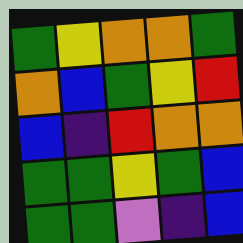[["green", "yellow", "orange", "orange", "green"], ["orange", "blue", "green", "yellow", "red"], ["blue", "indigo", "red", "orange", "orange"], ["green", "green", "yellow", "green", "blue"], ["green", "green", "violet", "indigo", "blue"]]